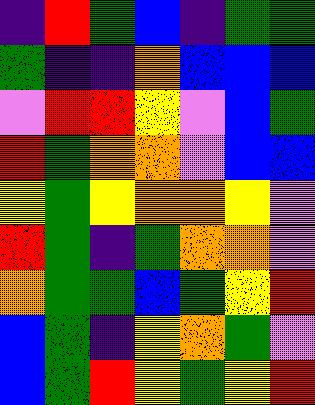[["indigo", "red", "green", "blue", "indigo", "green", "green"], ["green", "indigo", "indigo", "orange", "blue", "blue", "blue"], ["violet", "red", "red", "yellow", "violet", "blue", "green"], ["red", "green", "orange", "orange", "violet", "blue", "blue"], ["yellow", "green", "yellow", "orange", "orange", "yellow", "violet"], ["red", "green", "indigo", "green", "orange", "orange", "violet"], ["orange", "green", "green", "blue", "green", "yellow", "red"], ["blue", "green", "indigo", "yellow", "orange", "green", "violet"], ["blue", "green", "red", "yellow", "green", "yellow", "red"]]